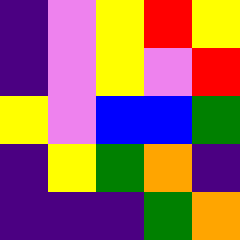[["indigo", "violet", "yellow", "red", "yellow"], ["indigo", "violet", "yellow", "violet", "red"], ["yellow", "violet", "blue", "blue", "green"], ["indigo", "yellow", "green", "orange", "indigo"], ["indigo", "indigo", "indigo", "green", "orange"]]